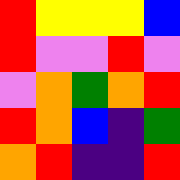[["red", "yellow", "yellow", "yellow", "blue"], ["red", "violet", "violet", "red", "violet"], ["violet", "orange", "green", "orange", "red"], ["red", "orange", "blue", "indigo", "green"], ["orange", "red", "indigo", "indigo", "red"]]